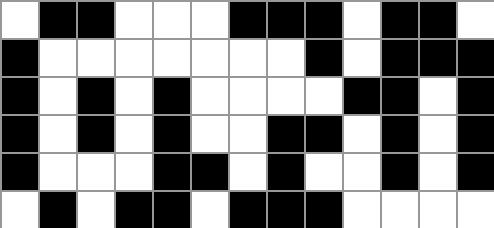[["white", "black", "black", "white", "white", "white", "black", "black", "black", "white", "black", "black", "white"], ["black", "white", "white", "white", "white", "white", "white", "white", "black", "white", "black", "black", "black"], ["black", "white", "black", "white", "black", "white", "white", "white", "white", "black", "black", "white", "black"], ["black", "white", "black", "white", "black", "white", "white", "black", "black", "white", "black", "white", "black"], ["black", "white", "white", "white", "black", "black", "white", "black", "white", "white", "black", "white", "black"], ["white", "black", "white", "black", "black", "white", "black", "black", "black", "white", "white", "white", "white"]]